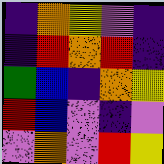[["indigo", "orange", "yellow", "violet", "indigo"], ["indigo", "red", "orange", "red", "indigo"], ["green", "blue", "indigo", "orange", "yellow"], ["red", "blue", "violet", "indigo", "violet"], ["violet", "orange", "violet", "red", "yellow"]]